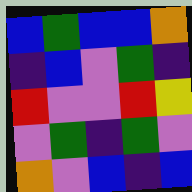[["blue", "green", "blue", "blue", "orange"], ["indigo", "blue", "violet", "green", "indigo"], ["red", "violet", "violet", "red", "yellow"], ["violet", "green", "indigo", "green", "violet"], ["orange", "violet", "blue", "indigo", "blue"]]